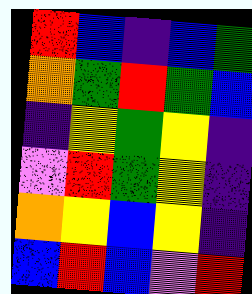[["red", "blue", "indigo", "blue", "green"], ["orange", "green", "red", "green", "blue"], ["indigo", "yellow", "green", "yellow", "indigo"], ["violet", "red", "green", "yellow", "indigo"], ["orange", "yellow", "blue", "yellow", "indigo"], ["blue", "red", "blue", "violet", "red"]]